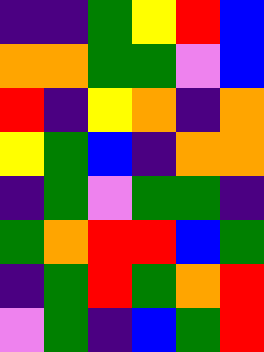[["indigo", "indigo", "green", "yellow", "red", "blue"], ["orange", "orange", "green", "green", "violet", "blue"], ["red", "indigo", "yellow", "orange", "indigo", "orange"], ["yellow", "green", "blue", "indigo", "orange", "orange"], ["indigo", "green", "violet", "green", "green", "indigo"], ["green", "orange", "red", "red", "blue", "green"], ["indigo", "green", "red", "green", "orange", "red"], ["violet", "green", "indigo", "blue", "green", "red"]]